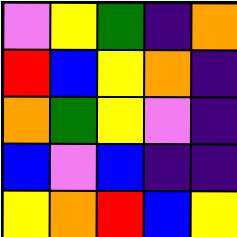[["violet", "yellow", "green", "indigo", "orange"], ["red", "blue", "yellow", "orange", "indigo"], ["orange", "green", "yellow", "violet", "indigo"], ["blue", "violet", "blue", "indigo", "indigo"], ["yellow", "orange", "red", "blue", "yellow"]]